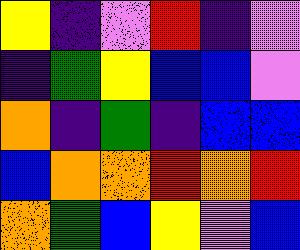[["yellow", "indigo", "violet", "red", "indigo", "violet"], ["indigo", "green", "yellow", "blue", "blue", "violet"], ["orange", "indigo", "green", "indigo", "blue", "blue"], ["blue", "orange", "orange", "red", "orange", "red"], ["orange", "green", "blue", "yellow", "violet", "blue"]]